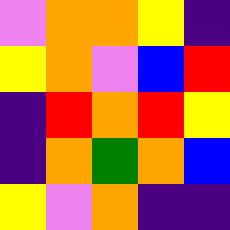[["violet", "orange", "orange", "yellow", "indigo"], ["yellow", "orange", "violet", "blue", "red"], ["indigo", "red", "orange", "red", "yellow"], ["indigo", "orange", "green", "orange", "blue"], ["yellow", "violet", "orange", "indigo", "indigo"]]